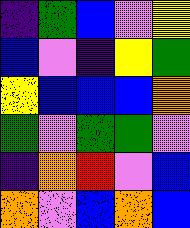[["indigo", "green", "blue", "violet", "yellow"], ["blue", "violet", "indigo", "yellow", "green"], ["yellow", "blue", "blue", "blue", "orange"], ["green", "violet", "green", "green", "violet"], ["indigo", "orange", "red", "violet", "blue"], ["orange", "violet", "blue", "orange", "blue"]]